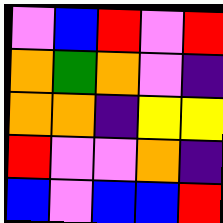[["violet", "blue", "red", "violet", "red"], ["orange", "green", "orange", "violet", "indigo"], ["orange", "orange", "indigo", "yellow", "yellow"], ["red", "violet", "violet", "orange", "indigo"], ["blue", "violet", "blue", "blue", "red"]]